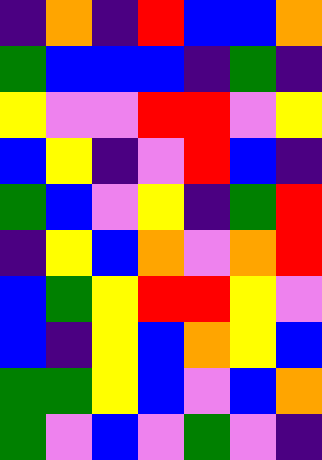[["indigo", "orange", "indigo", "red", "blue", "blue", "orange"], ["green", "blue", "blue", "blue", "indigo", "green", "indigo"], ["yellow", "violet", "violet", "red", "red", "violet", "yellow"], ["blue", "yellow", "indigo", "violet", "red", "blue", "indigo"], ["green", "blue", "violet", "yellow", "indigo", "green", "red"], ["indigo", "yellow", "blue", "orange", "violet", "orange", "red"], ["blue", "green", "yellow", "red", "red", "yellow", "violet"], ["blue", "indigo", "yellow", "blue", "orange", "yellow", "blue"], ["green", "green", "yellow", "blue", "violet", "blue", "orange"], ["green", "violet", "blue", "violet", "green", "violet", "indigo"]]